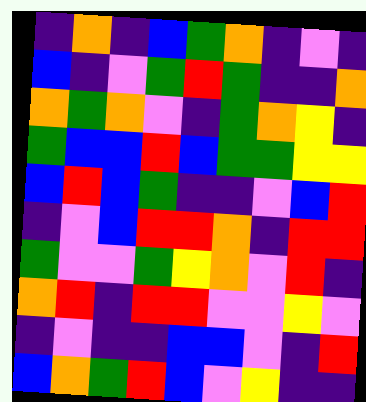[["indigo", "orange", "indigo", "blue", "green", "orange", "indigo", "violet", "indigo"], ["blue", "indigo", "violet", "green", "red", "green", "indigo", "indigo", "orange"], ["orange", "green", "orange", "violet", "indigo", "green", "orange", "yellow", "indigo"], ["green", "blue", "blue", "red", "blue", "green", "green", "yellow", "yellow"], ["blue", "red", "blue", "green", "indigo", "indigo", "violet", "blue", "red"], ["indigo", "violet", "blue", "red", "red", "orange", "indigo", "red", "red"], ["green", "violet", "violet", "green", "yellow", "orange", "violet", "red", "indigo"], ["orange", "red", "indigo", "red", "red", "violet", "violet", "yellow", "violet"], ["indigo", "violet", "indigo", "indigo", "blue", "blue", "violet", "indigo", "red"], ["blue", "orange", "green", "red", "blue", "violet", "yellow", "indigo", "indigo"]]